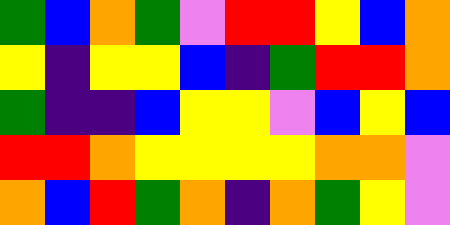[["green", "blue", "orange", "green", "violet", "red", "red", "yellow", "blue", "orange"], ["yellow", "indigo", "yellow", "yellow", "blue", "indigo", "green", "red", "red", "orange"], ["green", "indigo", "indigo", "blue", "yellow", "yellow", "violet", "blue", "yellow", "blue"], ["red", "red", "orange", "yellow", "yellow", "yellow", "yellow", "orange", "orange", "violet"], ["orange", "blue", "red", "green", "orange", "indigo", "orange", "green", "yellow", "violet"]]